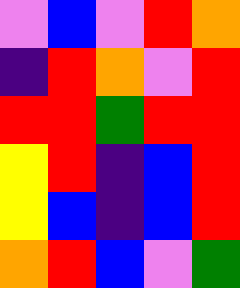[["violet", "blue", "violet", "red", "orange"], ["indigo", "red", "orange", "violet", "red"], ["red", "red", "green", "red", "red"], ["yellow", "red", "indigo", "blue", "red"], ["yellow", "blue", "indigo", "blue", "red"], ["orange", "red", "blue", "violet", "green"]]